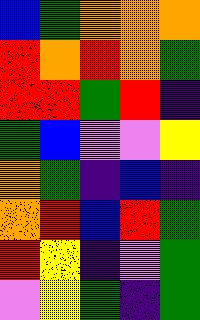[["blue", "green", "orange", "orange", "orange"], ["red", "orange", "red", "orange", "green"], ["red", "red", "green", "red", "indigo"], ["green", "blue", "violet", "violet", "yellow"], ["orange", "green", "indigo", "blue", "indigo"], ["orange", "red", "blue", "red", "green"], ["red", "yellow", "indigo", "violet", "green"], ["violet", "yellow", "green", "indigo", "green"]]